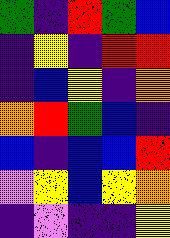[["green", "indigo", "red", "green", "blue"], ["indigo", "yellow", "indigo", "red", "red"], ["indigo", "blue", "yellow", "indigo", "orange"], ["orange", "red", "green", "blue", "indigo"], ["blue", "indigo", "blue", "blue", "red"], ["violet", "yellow", "blue", "yellow", "orange"], ["indigo", "violet", "indigo", "indigo", "yellow"]]